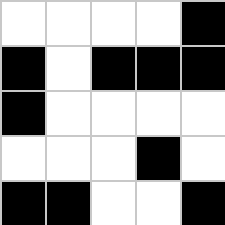[["white", "white", "white", "white", "black"], ["black", "white", "black", "black", "black"], ["black", "white", "white", "white", "white"], ["white", "white", "white", "black", "white"], ["black", "black", "white", "white", "black"]]